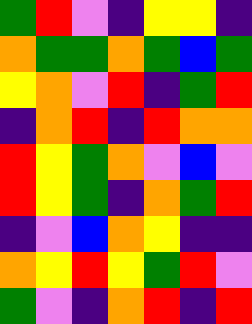[["green", "red", "violet", "indigo", "yellow", "yellow", "indigo"], ["orange", "green", "green", "orange", "green", "blue", "green"], ["yellow", "orange", "violet", "red", "indigo", "green", "red"], ["indigo", "orange", "red", "indigo", "red", "orange", "orange"], ["red", "yellow", "green", "orange", "violet", "blue", "violet"], ["red", "yellow", "green", "indigo", "orange", "green", "red"], ["indigo", "violet", "blue", "orange", "yellow", "indigo", "indigo"], ["orange", "yellow", "red", "yellow", "green", "red", "violet"], ["green", "violet", "indigo", "orange", "red", "indigo", "red"]]